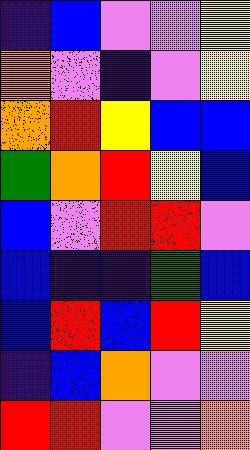[["indigo", "blue", "violet", "violet", "yellow"], ["orange", "violet", "indigo", "violet", "yellow"], ["orange", "red", "yellow", "blue", "blue"], ["green", "orange", "red", "yellow", "blue"], ["blue", "violet", "red", "red", "violet"], ["blue", "indigo", "indigo", "green", "blue"], ["blue", "red", "blue", "red", "yellow"], ["indigo", "blue", "orange", "violet", "violet"], ["red", "red", "violet", "violet", "orange"]]